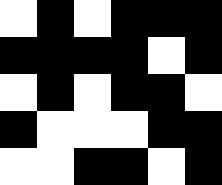[["white", "black", "white", "black", "black", "black"], ["black", "black", "black", "black", "white", "black"], ["white", "black", "white", "black", "black", "white"], ["black", "white", "white", "white", "black", "black"], ["white", "white", "black", "black", "white", "black"]]